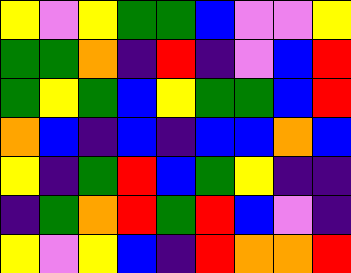[["yellow", "violet", "yellow", "green", "green", "blue", "violet", "violet", "yellow"], ["green", "green", "orange", "indigo", "red", "indigo", "violet", "blue", "red"], ["green", "yellow", "green", "blue", "yellow", "green", "green", "blue", "red"], ["orange", "blue", "indigo", "blue", "indigo", "blue", "blue", "orange", "blue"], ["yellow", "indigo", "green", "red", "blue", "green", "yellow", "indigo", "indigo"], ["indigo", "green", "orange", "red", "green", "red", "blue", "violet", "indigo"], ["yellow", "violet", "yellow", "blue", "indigo", "red", "orange", "orange", "red"]]